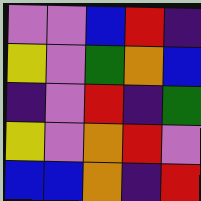[["violet", "violet", "blue", "red", "indigo"], ["yellow", "violet", "green", "orange", "blue"], ["indigo", "violet", "red", "indigo", "green"], ["yellow", "violet", "orange", "red", "violet"], ["blue", "blue", "orange", "indigo", "red"]]